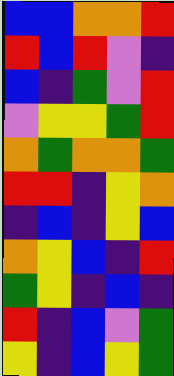[["blue", "blue", "orange", "orange", "red"], ["red", "blue", "red", "violet", "indigo"], ["blue", "indigo", "green", "violet", "red"], ["violet", "yellow", "yellow", "green", "red"], ["orange", "green", "orange", "orange", "green"], ["red", "red", "indigo", "yellow", "orange"], ["indigo", "blue", "indigo", "yellow", "blue"], ["orange", "yellow", "blue", "indigo", "red"], ["green", "yellow", "indigo", "blue", "indigo"], ["red", "indigo", "blue", "violet", "green"], ["yellow", "indigo", "blue", "yellow", "green"]]